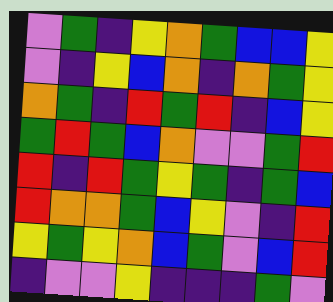[["violet", "green", "indigo", "yellow", "orange", "green", "blue", "blue", "yellow"], ["violet", "indigo", "yellow", "blue", "orange", "indigo", "orange", "green", "yellow"], ["orange", "green", "indigo", "red", "green", "red", "indigo", "blue", "yellow"], ["green", "red", "green", "blue", "orange", "violet", "violet", "green", "red"], ["red", "indigo", "red", "green", "yellow", "green", "indigo", "green", "blue"], ["red", "orange", "orange", "green", "blue", "yellow", "violet", "indigo", "red"], ["yellow", "green", "yellow", "orange", "blue", "green", "violet", "blue", "red"], ["indigo", "violet", "violet", "yellow", "indigo", "indigo", "indigo", "green", "violet"]]